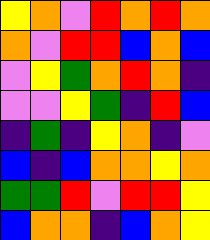[["yellow", "orange", "violet", "red", "orange", "red", "orange"], ["orange", "violet", "red", "red", "blue", "orange", "blue"], ["violet", "yellow", "green", "orange", "red", "orange", "indigo"], ["violet", "violet", "yellow", "green", "indigo", "red", "blue"], ["indigo", "green", "indigo", "yellow", "orange", "indigo", "violet"], ["blue", "indigo", "blue", "orange", "orange", "yellow", "orange"], ["green", "green", "red", "violet", "red", "red", "yellow"], ["blue", "orange", "orange", "indigo", "blue", "orange", "yellow"]]